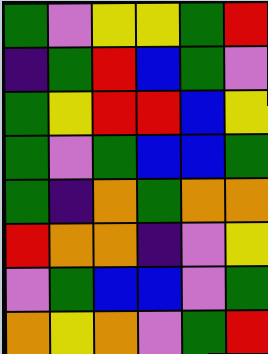[["green", "violet", "yellow", "yellow", "green", "red"], ["indigo", "green", "red", "blue", "green", "violet"], ["green", "yellow", "red", "red", "blue", "yellow"], ["green", "violet", "green", "blue", "blue", "green"], ["green", "indigo", "orange", "green", "orange", "orange"], ["red", "orange", "orange", "indigo", "violet", "yellow"], ["violet", "green", "blue", "blue", "violet", "green"], ["orange", "yellow", "orange", "violet", "green", "red"]]